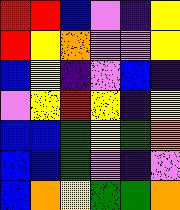[["red", "red", "blue", "violet", "indigo", "yellow"], ["red", "yellow", "orange", "violet", "violet", "yellow"], ["blue", "yellow", "indigo", "violet", "blue", "indigo"], ["violet", "yellow", "red", "yellow", "indigo", "yellow"], ["blue", "blue", "green", "yellow", "green", "orange"], ["blue", "blue", "green", "violet", "indigo", "violet"], ["blue", "orange", "yellow", "green", "green", "orange"]]